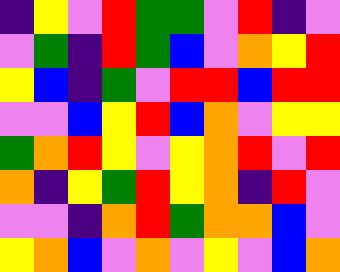[["indigo", "yellow", "violet", "red", "green", "green", "violet", "red", "indigo", "violet"], ["violet", "green", "indigo", "red", "green", "blue", "violet", "orange", "yellow", "red"], ["yellow", "blue", "indigo", "green", "violet", "red", "red", "blue", "red", "red"], ["violet", "violet", "blue", "yellow", "red", "blue", "orange", "violet", "yellow", "yellow"], ["green", "orange", "red", "yellow", "violet", "yellow", "orange", "red", "violet", "red"], ["orange", "indigo", "yellow", "green", "red", "yellow", "orange", "indigo", "red", "violet"], ["violet", "violet", "indigo", "orange", "red", "green", "orange", "orange", "blue", "violet"], ["yellow", "orange", "blue", "violet", "orange", "violet", "yellow", "violet", "blue", "orange"]]